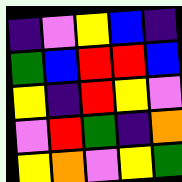[["indigo", "violet", "yellow", "blue", "indigo"], ["green", "blue", "red", "red", "blue"], ["yellow", "indigo", "red", "yellow", "violet"], ["violet", "red", "green", "indigo", "orange"], ["yellow", "orange", "violet", "yellow", "green"]]